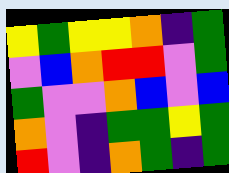[["yellow", "green", "yellow", "yellow", "orange", "indigo", "green"], ["violet", "blue", "orange", "red", "red", "violet", "green"], ["green", "violet", "violet", "orange", "blue", "violet", "blue"], ["orange", "violet", "indigo", "green", "green", "yellow", "green"], ["red", "violet", "indigo", "orange", "green", "indigo", "green"]]